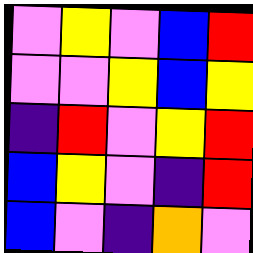[["violet", "yellow", "violet", "blue", "red"], ["violet", "violet", "yellow", "blue", "yellow"], ["indigo", "red", "violet", "yellow", "red"], ["blue", "yellow", "violet", "indigo", "red"], ["blue", "violet", "indigo", "orange", "violet"]]